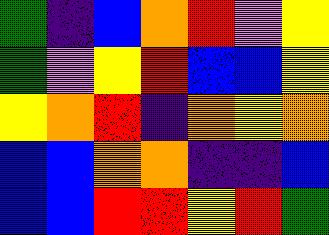[["green", "indigo", "blue", "orange", "red", "violet", "yellow"], ["green", "violet", "yellow", "red", "blue", "blue", "yellow"], ["yellow", "orange", "red", "indigo", "orange", "yellow", "orange"], ["blue", "blue", "orange", "orange", "indigo", "indigo", "blue"], ["blue", "blue", "red", "red", "yellow", "red", "green"]]